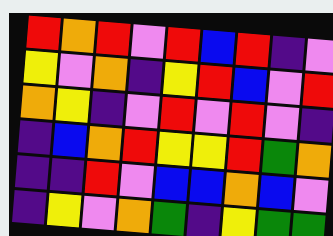[["red", "orange", "red", "violet", "red", "blue", "red", "indigo", "violet"], ["yellow", "violet", "orange", "indigo", "yellow", "red", "blue", "violet", "red"], ["orange", "yellow", "indigo", "violet", "red", "violet", "red", "violet", "indigo"], ["indigo", "blue", "orange", "red", "yellow", "yellow", "red", "green", "orange"], ["indigo", "indigo", "red", "violet", "blue", "blue", "orange", "blue", "violet"], ["indigo", "yellow", "violet", "orange", "green", "indigo", "yellow", "green", "green"]]